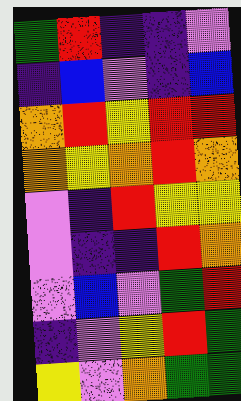[["green", "red", "indigo", "indigo", "violet"], ["indigo", "blue", "violet", "indigo", "blue"], ["orange", "red", "yellow", "red", "red"], ["orange", "yellow", "orange", "red", "orange"], ["violet", "indigo", "red", "yellow", "yellow"], ["violet", "indigo", "indigo", "red", "orange"], ["violet", "blue", "violet", "green", "red"], ["indigo", "violet", "yellow", "red", "green"], ["yellow", "violet", "orange", "green", "green"]]